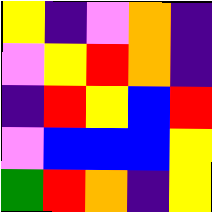[["yellow", "indigo", "violet", "orange", "indigo"], ["violet", "yellow", "red", "orange", "indigo"], ["indigo", "red", "yellow", "blue", "red"], ["violet", "blue", "blue", "blue", "yellow"], ["green", "red", "orange", "indigo", "yellow"]]